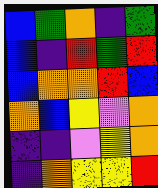[["blue", "green", "orange", "indigo", "green"], ["blue", "indigo", "red", "green", "red"], ["blue", "orange", "orange", "red", "blue"], ["orange", "blue", "yellow", "violet", "orange"], ["indigo", "indigo", "violet", "yellow", "orange"], ["indigo", "orange", "yellow", "yellow", "red"]]